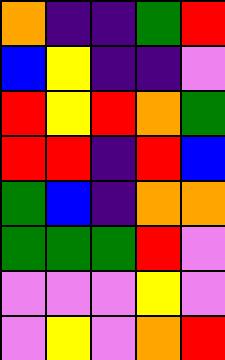[["orange", "indigo", "indigo", "green", "red"], ["blue", "yellow", "indigo", "indigo", "violet"], ["red", "yellow", "red", "orange", "green"], ["red", "red", "indigo", "red", "blue"], ["green", "blue", "indigo", "orange", "orange"], ["green", "green", "green", "red", "violet"], ["violet", "violet", "violet", "yellow", "violet"], ["violet", "yellow", "violet", "orange", "red"]]